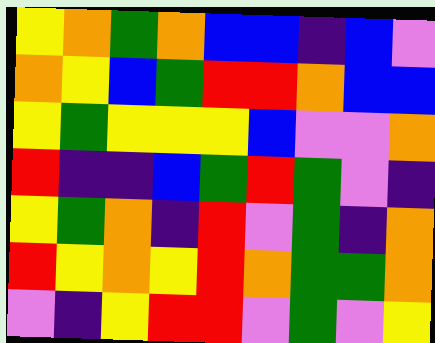[["yellow", "orange", "green", "orange", "blue", "blue", "indigo", "blue", "violet"], ["orange", "yellow", "blue", "green", "red", "red", "orange", "blue", "blue"], ["yellow", "green", "yellow", "yellow", "yellow", "blue", "violet", "violet", "orange"], ["red", "indigo", "indigo", "blue", "green", "red", "green", "violet", "indigo"], ["yellow", "green", "orange", "indigo", "red", "violet", "green", "indigo", "orange"], ["red", "yellow", "orange", "yellow", "red", "orange", "green", "green", "orange"], ["violet", "indigo", "yellow", "red", "red", "violet", "green", "violet", "yellow"]]